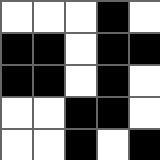[["white", "white", "white", "black", "white"], ["black", "black", "white", "black", "black"], ["black", "black", "white", "black", "white"], ["white", "white", "black", "black", "white"], ["white", "white", "black", "white", "black"]]